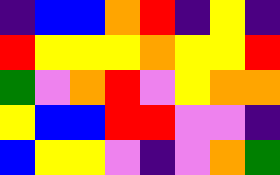[["indigo", "blue", "blue", "orange", "red", "indigo", "yellow", "indigo"], ["red", "yellow", "yellow", "yellow", "orange", "yellow", "yellow", "red"], ["green", "violet", "orange", "red", "violet", "yellow", "orange", "orange"], ["yellow", "blue", "blue", "red", "red", "violet", "violet", "indigo"], ["blue", "yellow", "yellow", "violet", "indigo", "violet", "orange", "green"]]